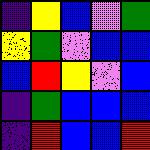[["indigo", "yellow", "blue", "violet", "green"], ["yellow", "green", "violet", "blue", "blue"], ["blue", "red", "yellow", "violet", "blue"], ["indigo", "green", "blue", "blue", "blue"], ["indigo", "red", "blue", "blue", "red"]]